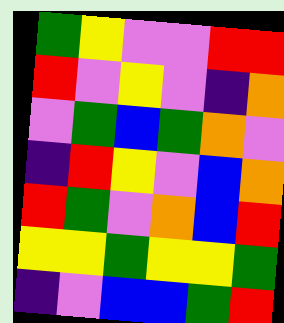[["green", "yellow", "violet", "violet", "red", "red"], ["red", "violet", "yellow", "violet", "indigo", "orange"], ["violet", "green", "blue", "green", "orange", "violet"], ["indigo", "red", "yellow", "violet", "blue", "orange"], ["red", "green", "violet", "orange", "blue", "red"], ["yellow", "yellow", "green", "yellow", "yellow", "green"], ["indigo", "violet", "blue", "blue", "green", "red"]]